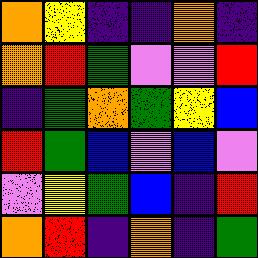[["orange", "yellow", "indigo", "indigo", "orange", "indigo"], ["orange", "red", "green", "violet", "violet", "red"], ["indigo", "green", "orange", "green", "yellow", "blue"], ["red", "green", "blue", "violet", "blue", "violet"], ["violet", "yellow", "green", "blue", "indigo", "red"], ["orange", "red", "indigo", "orange", "indigo", "green"]]